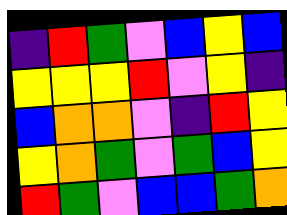[["indigo", "red", "green", "violet", "blue", "yellow", "blue"], ["yellow", "yellow", "yellow", "red", "violet", "yellow", "indigo"], ["blue", "orange", "orange", "violet", "indigo", "red", "yellow"], ["yellow", "orange", "green", "violet", "green", "blue", "yellow"], ["red", "green", "violet", "blue", "blue", "green", "orange"]]